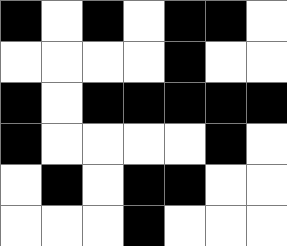[["black", "white", "black", "white", "black", "black", "white"], ["white", "white", "white", "white", "black", "white", "white"], ["black", "white", "black", "black", "black", "black", "black"], ["black", "white", "white", "white", "white", "black", "white"], ["white", "black", "white", "black", "black", "white", "white"], ["white", "white", "white", "black", "white", "white", "white"]]